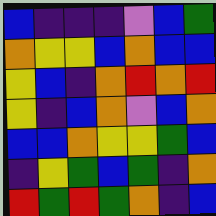[["blue", "indigo", "indigo", "indigo", "violet", "blue", "green"], ["orange", "yellow", "yellow", "blue", "orange", "blue", "blue"], ["yellow", "blue", "indigo", "orange", "red", "orange", "red"], ["yellow", "indigo", "blue", "orange", "violet", "blue", "orange"], ["blue", "blue", "orange", "yellow", "yellow", "green", "blue"], ["indigo", "yellow", "green", "blue", "green", "indigo", "orange"], ["red", "green", "red", "green", "orange", "indigo", "blue"]]